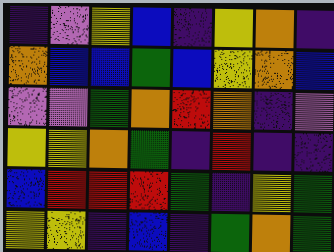[["indigo", "violet", "yellow", "blue", "indigo", "yellow", "orange", "indigo"], ["orange", "blue", "blue", "green", "blue", "yellow", "orange", "blue"], ["violet", "violet", "green", "orange", "red", "orange", "indigo", "violet"], ["yellow", "yellow", "orange", "green", "indigo", "red", "indigo", "indigo"], ["blue", "red", "red", "red", "green", "indigo", "yellow", "green"], ["yellow", "yellow", "indigo", "blue", "indigo", "green", "orange", "green"]]